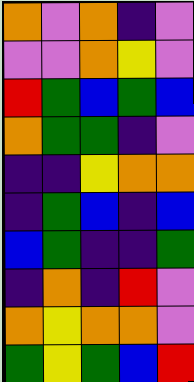[["orange", "violet", "orange", "indigo", "violet"], ["violet", "violet", "orange", "yellow", "violet"], ["red", "green", "blue", "green", "blue"], ["orange", "green", "green", "indigo", "violet"], ["indigo", "indigo", "yellow", "orange", "orange"], ["indigo", "green", "blue", "indigo", "blue"], ["blue", "green", "indigo", "indigo", "green"], ["indigo", "orange", "indigo", "red", "violet"], ["orange", "yellow", "orange", "orange", "violet"], ["green", "yellow", "green", "blue", "red"]]